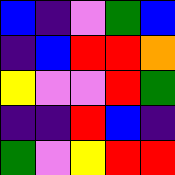[["blue", "indigo", "violet", "green", "blue"], ["indigo", "blue", "red", "red", "orange"], ["yellow", "violet", "violet", "red", "green"], ["indigo", "indigo", "red", "blue", "indigo"], ["green", "violet", "yellow", "red", "red"]]